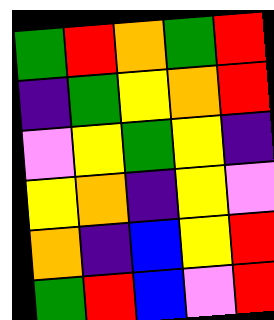[["green", "red", "orange", "green", "red"], ["indigo", "green", "yellow", "orange", "red"], ["violet", "yellow", "green", "yellow", "indigo"], ["yellow", "orange", "indigo", "yellow", "violet"], ["orange", "indigo", "blue", "yellow", "red"], ["green", "red", "blue", "violet", "red"]]